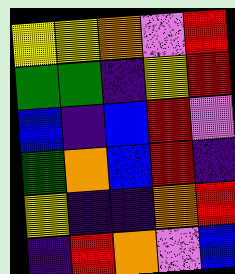[["yellow", "yellow", "orange", "violet", "red"], ["green", "green", "indigo", "yellow", "red"], ["blue", "indigo", "blue", "red", "violet"], ["green", "orange", "blue", "red", "indigo"], ["yellow", "indigo", "indigo", "orange", "red"], ["indigo", "red", "orange", "violet", "blue"]]